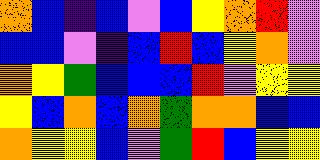[["orange", "blue", "indigo", "blue", "violet", "blue", "yellow", "orange", "red", "violet"], ["blue", "blue", "violet", "indigo", "blue", "red", "blue", "yellow", "orange", "violet"], ["orange", "yellow", "green", "blue", "blue", "blue", "red", "violet", "yellow", "yellow"], ["yellow", "blue", "orange", "blue", "orange", "green", "orange", "orange", "blue", "blue"], ["orange", "yellow", "yellow", "blue", "violet", "green", "red", "blue", "yellow", "yellow"]]